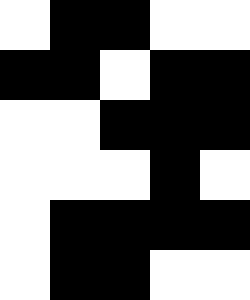[["white", "black", "black", "white", "white"], ["black", "black", "white", "black", "black"], ["white", "white", "black", "black", "black"], ["white", "white", "white", "black", "white"], ["white", "black", "black", "black", "black"], ["white", "black", "black", "white", "white"]]